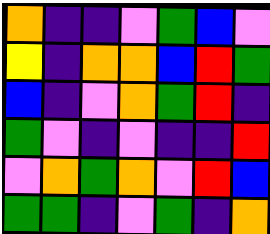[["orange", "indigo", "indigo", "violet", "green", "blue", "violet"], ["yellow", "indigo", "orange", "orange", "blue", "red", "green"], ["blue", "indigo", "violet", "orange", "green", "red", "indigo"], ["green", "violet", "indigo", "violet", "indigo", "indigo", "red"], ["violet", "orange", "green", "orange", "violet", "red", "blue"], ["green", "green", "indigo", "violet", "green", "indigo", "orange"]]